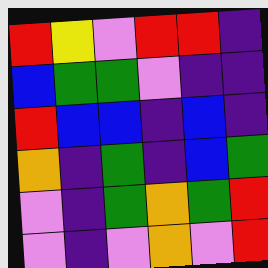[["red", "yellow", "violet", "red", "red", "indigo"], ["blue", "green", "green", "violet", "indigo", "indigo"], ["red", "blue", "blue", "indigo", "blue", "indigo"], ["orange", "indigo", "green", "indigo", "blue", "green"], ["violet", "indigo", "green", "orange", "green", "red"], ["violet", "indigo", "violet", "orange", "violet", "red"]]